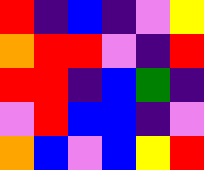[["red", "indigo", "blue", "indigo", "violet", "yellow"], ["orange", "red", "red", "violet", "indigo", "red"], ["red", "red", "indigo", "blue", "green", "indigo"], ["violet", "red", "blue", "blue", "indigo", "violet"], ["orange", "blue", "violet", "blue", "yellow", "red"]]